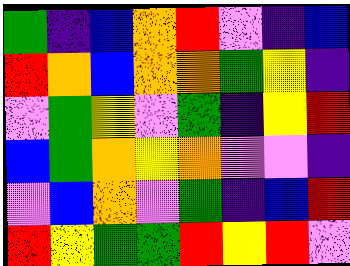[["green", "indigo", "blue", "orange", "red", "violet", "indigo", "blue"], ["red", "orange", "blue", "orange", "orange", "green", "yellow", "indigo"], ["violet", "green", "yellow", "violet", "green", "indigo", "yellow", "red"], ["blue", "green", "orange", "yellow", "orange", "violet", "violet", "indigo"], ["violet", "blue", "orange", "violet", "green", "indigo", "blue", "red"], ["red", "yellow", "green", "green", "red", "yellow", "red", "violet"]]